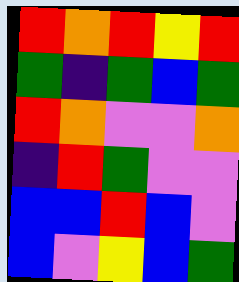[["red", "orange", "red", "yellow", "red"], ["green", "indigo", "green", "blue", "green"], ["red", "orange", "violet", "violet", "orange"], ["indigo", "red", "green", "violet", "violet"], ["blue", "blue", "red", "blue", "violet"], ["blue", "violet", "yellow", "blue", "green"]]